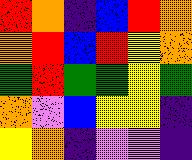[["red", "orange", "indigo", "blue", "red", "orange"], ["orange", "red", "blue", "red", "yellow", "orange"], ["green", "red", "green", "green", "yellow", "green"], ["orange", "violet", "blue", "yellow", "yellow", "indigo"], ["yellow", "orange", "indigo", "violet", "violet", "indigo"]]